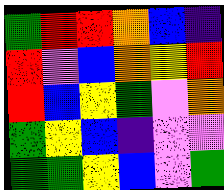[["green", "red", "red", "orange", "blue", "indigo"], ["red", "violet", "blue", "orange", "yellow", "red"], ["red", "blue", "yellow", "green", "violet", "orange"], ["green", "yellow", "blue", "indigo", "violet", "violet"], ["green", "green", "yellow", "blue", "violet", "green"]]